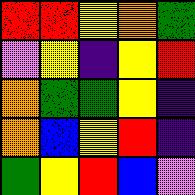[["red", "red", "yellow", "orange", "green"], ["violet", "yellow", "indigo", "yellow", "red"], ["orange", "green", "green", "yellow", "indigo"], ["orange", "blue", "yellow", "red", "indigo"], ["green", "yellow", "red", "blue", "violet"]]